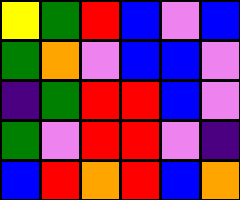[["yellow", "green", "red", "blue", "violet", "blue"], ["green", "orange", "violet", "blue", "blue", "violet"], ["indigo", "green", "red", "red", "blue", "violet"], ["green", "violet", "red", "red", "violet", "indigo"], ["blue", "red", "orange", "red", "blue", "orange"]]